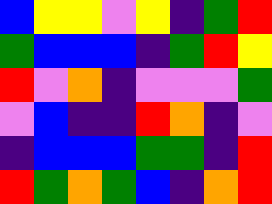[["blue", "yellow", "yellow", "violet", "yellow", "indigo", "green", "red"], ["green", "blue", "blue", "blue", "indigo", "green", "red", "yellow"], ["red", "violet", "orange", "indigo", "violet", "violet", "violet", "green"], ["violet", "blue", "indigo", "indigo", "red", "orange", "indigo", "violet"], ["indigo", "blue", "blue", "blue", "green", "green", "indigo", "red"], ["red", "green", "orange", "green", "blue", "indigo", "orange", "red"]]